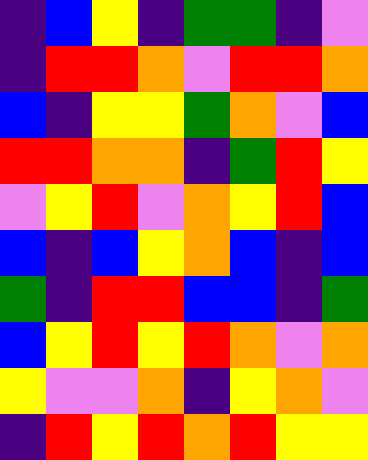[["indigo", "blue", "yellow", "indigo", "green", "green", "indigo", "violet"], ["indigo", "red", "red", "orange", "violet", "red", "red", "orange"], ["blue", "indigo", "yellow", "yellow", "green", "orange", "violet", "blue"], ["red", "red", "orange", "orange", "indigo", "green", "red", "yellow"], ["violet", "yellow", "red", "violet", "orange", "yellow", "red", "blue"], ["blue", "indigo", "blue", "yellow", "orange", "blue", "indigo", "blue"], ["green", "indigo", "red", "red", "blue", "blue", "indigo", "green"], ["blue", "yellow", "red", "yellow", "red", "orange", "violet", "orange"], ["yellow", "violet", "violet", "orange", "indigo", "yellow", "orange", "violet"], ["indigo", "red", "yellow", "red", "orange", "red", "yellow", "yellow"]]